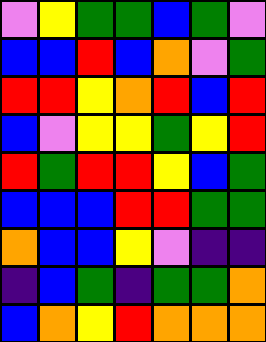[["violet", "yellow", "green", "green", "blue", "green", "violet"], ["blue", "blue", "red", "blue", "orange", "violet", "green"], ["red", "red", "yellow", "orange", "red", "blue", "red"], ["blue", "violet", "yellow", "yellow", "green", "yellow", "red"], ["red", "green", "red", "red", "yellow", "blue", "green"], ["blue", "blue", "blue", "red", "red", "green", "green"], ["orange", "blue", "blue", "yellow", "violet", "indigo", "indigo"], ["indigo", "blue", "green", "indigo", "green", "green", "orange"], ["blue", "orange", "yellow", "red", "orange", "orange", "orange"]]